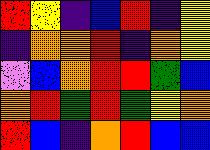[["red", "yellow", "indigo", "blue", "red", "indigo", "yellow"], ["indigo", "orange", "orange", "red", "indigo", "orange", "yellow"], ["violet", "blue", "orange", "red", "red", "green", "blue"], ["orange", "red", "green", "red", "green", "yellow", "orange"], ["red", "blue", "indigo", "orange", "red", "blue", "blue"]]